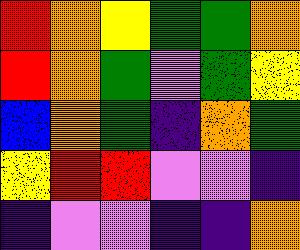[["red", "orange", "yellow", "green", "green", "orange"], ["red", "orange", "green", "violet", "green", "yellow"], ["blue", "orange", "green", "indigo", "orange", "green"], ["yellow", "red", "red", "violet", "violet", "indigo"], ["indigo", "violet", "violet", "indigo", "indigo", "orange"]]